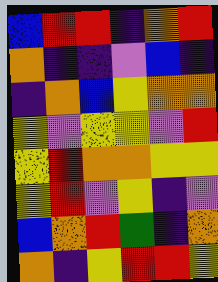[["blue", "red", "red", "indigo", "orange", "red"], ["orange", "indigo", "indigo", "violet", "blue", "indigo"], ["indigo", "orange", "blue", "yellow", "orange", "orange"], ["yellow", "violet", "yellow", "yellow", "violet", "red"], ["yellow", "red", "orange", "orange", "yellow", "yellow"], ["yellow", "red", "violet", "yellow", "indigo", "violet"], ["blue", "orange", "red", "green", "indigo", "orange"], ["orange", "indigo", "yellow", "red", "red", "yellow"]]